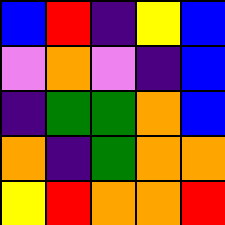[["blue", "red", "indigo", "yellow", "blue"], ["violet", "orange", "violet", "indigo", "blue"], ["indigo", "green", "green", "orange", "blue"], ["orange", "indigo", "green", "orange", "orange"], ["yellow", "red", "orange", "orange", "red"]]